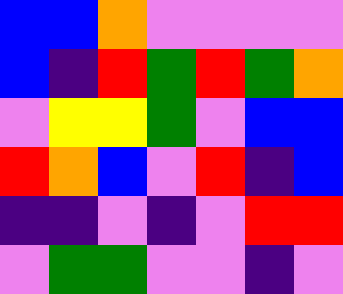[["blue", "blue", "orange", "violet", "violet", "violet", "violet"], ["blue", "indigo", "red", "green", "red", "green", "orange"], ["violet", "yellow", "yellow", "green", "violet", "blue", "blue"], ["red", "orange", "blue", "violet", "red", "indigo", "blue"], ["indigo", "indigo", "violet", "indigo", "violet", "red", "red"], ["violet", "green", "green", "violet", "violet", "indigo", "violet"]]